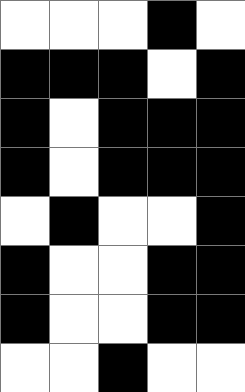[["white", "white", "white", "black", "white"], ["black", "black", "black", "white", "black"], ["black", "white", "black", "black", "black"], ["black", "white", "black", "black", "black"], ["white", "black", "white", "white", "black"], ["black", "white", "white", "black", "black"], ["black", "white", "white", "black", "black"], ["white", "white", "black", "white", "white"]]